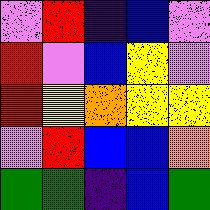[["violet", "red", "indigo", "blue", "violet"], ["red", "violet", "blue", "yellow", "violet"], ["red", "yellow", "orange", "yellow", "yellow"], ["violet", "red", "blue", "blue", "orange"], ["green", "green", "indigo", "blue", "green"]]